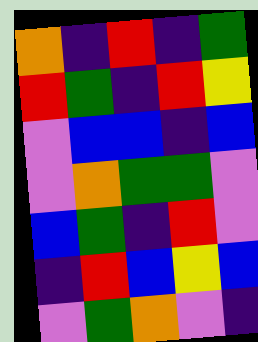[["orange", "indigo", "red", "indigo", "green"], ["red", "green", "indigo", "red", "yellow"], ["violet", "blue", "blue", "indigo", "blue"], ["violet", "orange", "green", "green", "violet"], ["blue", "green", "indigo", "red", "violet"], ["indigo", "red", "blue", "yellow", "blue"], ["violet", "green", "orange", "violet", "indigo"]]